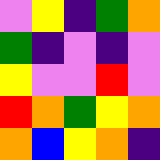[["violet", "yellow", "indigo", "green", "orange"], ["green", "indigo", "violet", "indigo", "violet"], ["yellow", "violet", "violet", "red", "violet"], ["red", "orange", "green", "yellow", "orange"], ["orange", "blue", "yellow", "orange", "indigo"]]